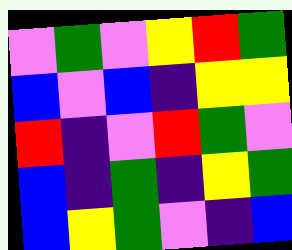[["violet", "green", "violet", "yellow", "red", "green"], ["blue", "violet", "blue", "indigo", "yellow", "yellow"], ["red", "indigo", "violet", "red", "green", "violet"], ["blue", "indigo", "green", "indigo", "yellow", "green"], ["blue", "yellow", "green", "violet", "indigo", "blue"]]